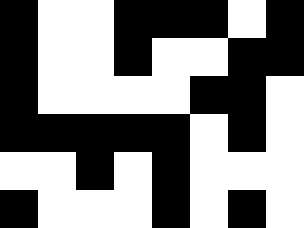[["black", "white", "white", "black", "black", "black", "white", "black"], ["black", "white", "white", "black", "white", "white", "black", "black"], ["black", "white", "white", "white", "white", "black", "black", "white"], ["black", "black", "black", "black", "black", "white", "black", "white"], ["white", "white", "black", "white", "black", "white", "white", "white"], ["black", "white", "white", "white", "black", "white", "black", "white"]]